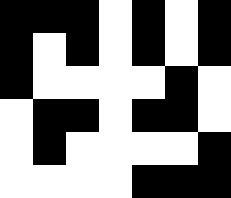[["black", "black", "black", "white", "black", "white", "black"], ["black", "white", "black", "white", "black", "white", "black"], ["black", "white", "white", "white", "white", "black", "white"], ["white", "black", "black", "white", "black", "black", "white"], ["white", "black", "white", "white", "white", "white", "black"], ["white", "white", "white", "white", "black", "black", "black"]]